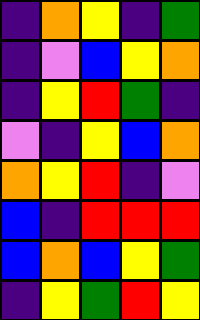[["indigo", "orange", "yellow", "indigo", "green"], ["indigo", "violet", "blue", "yellow", "orange"], ["indigo", "yellow", "red", "green", "indigo"], ["violet", "indigo", "yellow", "blue", "orange"], ["orange", "yellow", "red", "indigo", "violet"], ["blue", "indigo", "red", "red", "red"], ["blue", "orange", "blue", "yellow", "green"], ["indigo", "yellow", "green", "red", "yellow"]]